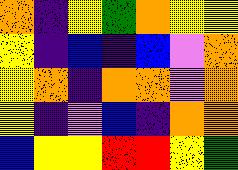[["orange", "indigo", "yellow", "green", "orange", "yellow", "yellow"], ["yellow", "indigo", "blue", "indigo", "blue", "violet", "orange"], ["yellow", "orange", "indigo", "orange", "orange", "violet", "orange"], ["yellow", "indigo", "violet", "blue", "indigo", "orange", "orange"], ["blue", "yellow", "yellow", "red", "red", "yellow", "green"]]